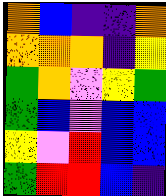[["orange", "blue", "indigo", "indigo", "orange"], ["orange", "orange", "orange", "indigo", "yellow"], ["green", "orange", "violet", "yellow", "green"], ["green", "blue", "violet", "blue", "blue"], ["yellow", "violet", "red", "blue", "blue"], ["green", "red", "red", "blue", "indigo"]]